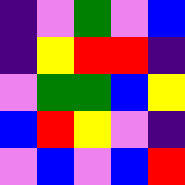[["indigo", "violet", "green", "violet", "blue"], ["indigo", "yellow", "red", "red", "indigo"], ["violet", "green", "green", "blue", "yellow"], ["blue", "red", "yellow", "violet", "indigo"], ["violet", "blue", "violet", "blue", "red"]]